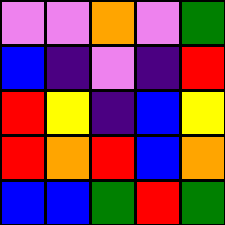[["violet", "violet", "orange", "violet", "green"], ["blue", "indigo", "violet", "indigo", "red"], ["red", "yellow", "indigo", "blue", "yellow"], ["red", "orange", "red", "blue", "orange"], ["blue", "blue", "green", "red", "green"]]